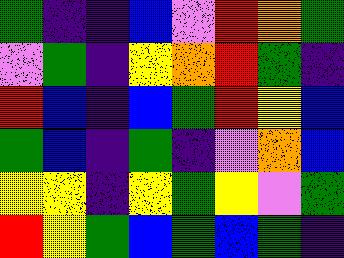[["green", "indigo", "indigo", "blue", "violet", "red", "orange", "green"], ["violet", "green", "indigo", "yellow", "orange", "red", "green", "indigo"], ["red", "blue", "indigo", "blue", "green", "red", "yellow", "blue"], ["green", "blue", "indigo", "green", "indigo", "violet", "orange", "blue"], ["yellow", "yellow", "indigo", "yellow", "green", "yellow", "violet", "green"], ["red", "yellow", "green", "blue", "green", "blue", "green", "indigo"]]